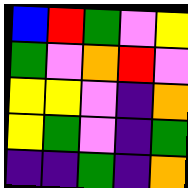[["blue", "red", "green", "violet", "yellow"], ["green", "violet", "orange", "red", "violet"], ["yellow", "yellow", "violet", "indigo", "orange"], ["yellow", "green", "violet", "indigo", "green"], ["indigo", "indigo", "green", "indigo", "orange"]]